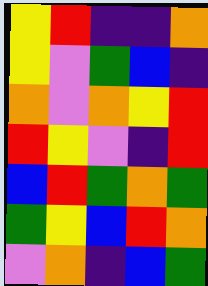[["yellow", "red", "indigo", "indigo", "orange"], ["yellow", "violet", "green", "blue", "indigo"], ["orange", "violet", "orange", "yellow", "red"], ["red", "yellow", "violet", "indigo", "red"], ["blue", "red", "green", "orange", "green"], ["green", "yellow", "blue", "red", "orange"], ["violet", "orange", "indigo", "blue", "green"]]